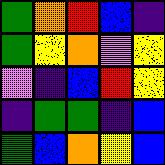[["green", "orange", "red", "blue", "indigo"], ["green", "yellow", "orange", "violet", "yellow"], ["violet", "indigo", "blue", "red", "yellow"], ["indigo", "green", "green", "indigo", "blue"], ["green", "blue", "orange", "yellow", "blue"]]